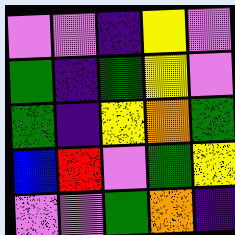[["violet", "violet", "indigo", "yellow", "violet"], ["green", "indigo", "green", "yellow", "violet"], ["green", "indigo", "yellow", "orange", "green"], ["blue", "red", "violet", "green", "yellow"], ["violet", "violet", "green", "orange", "indigo"]]